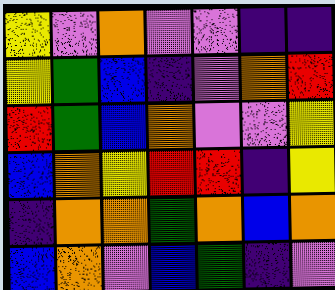[["yellow", "violet", "orange", "violet", "violet", "indigo", "indigo"], ["yellow", "green", "blue", "indigo", "violet", "orange", "red"], ["red", "green", "blue", "orange", "violet", "violet", "yellow"], ["blue", "orange", "yellow", "red", "red", "indigo", "yellow"], ["indigo", "orange", "orange", "green", "orange", "blue", "orange"], ["blue", "orange", "violet", "blue", "green", "indigo", "violet"]]